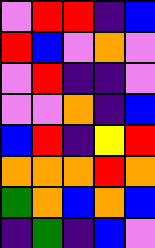[["violet", "red", "red", "indigo", "blue"], ["red", "blue", "violet", "orange", "violet"], ["violet", "red", "indigo", "indigo", "violet"], ["violet", "violet", "orange", "indigo", "blue"], ["blue", "red", "indigo", "yellow", "red"], ["orange", "orange", "orange", "red", "orange"], ["green", "orange", "blue", "orange", "blue"], ["indigo", "green", "indigo", "blue", "violet"]]